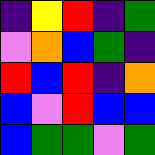[["indigo", "yellow", "red", "indigo", "green"], ["violet", "orange", "blue", "green", "indigo"], ["red", "blue", "red", "indigo", "orange"], ["blue", "violet", "red", "blue", "blue"], ["blue", "green", "green", "violet", "green"]]